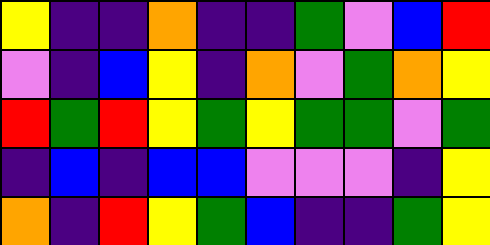[["yellow", "indigo", "indigo", "orange", "indigo", "indigo", "green", "violet", "blue", "red"], ["violet", "indigo", "blue", "yellow", "indigo", "orange", "violet", "green", "orange", "yellow"], ["red", "green", "red", "yellow", "green", "yellow", "green", "green", "violet", "green"], ["indigo", "blue", "indigo", "blue", "blue", "violet", "violet", "violet", "indigo", "yellow"], ["orange", "indigo", "red", "yellow", "green", "blue", "indigo", "indigo", "green", "yellow"]]